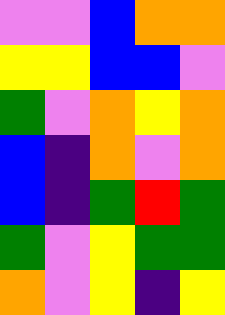[["violet", "violet", "blue", "orange", "orange"], ["yellow", "yellow", "blue", "blue", "violet"], ["green", "violet", "orange", "yellow", "orange"], ["blue", "indigo", "orange", "violet", "orange"], ["blue", "indigo", "green", "red", "green"], ["green", "violet", "yellow", "green", "green"], ["orange", "violet", "yellow", "indigo", "yellow"]]